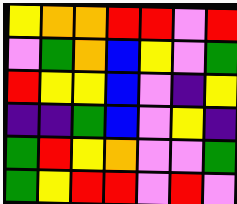[["yellow", "orange", "orange", "red", "red", "violet", "red"], ["violet", "green", "orange", "blue", "yellow", "violet", "green"], ["red", "yellow", "yellow", "blue", "violet", "indigo", "yellow"], ["indigo", "indigo", "green", "blue", "violet", "yellow", "indigo"], ["green", "red", "yellow", "orange", "violet", "violet", "green"], ["green", "yellow", "red", "red", "violet", "red", "violet"]]